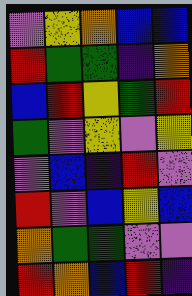[["violet", "yellow", "orange", "blue", "blue"], ["red", "green", "green", "indigo", "orange"], ["blue", "red", "yellow", "green", "red"], ["green", "violet", "yellow", "violet", "yellow"], ["violet", "blue", "indigo", "red", "violet"], ["red", "violet", "blue", "yellow", "blue"], ["orange", "green", "green", "violet", "violet"], ["red", "orange", "blue", "red", "indigo"]]